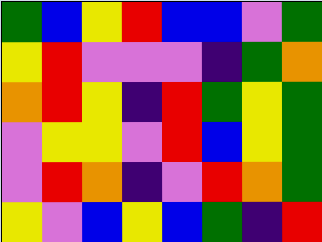[["green", "blue", "yellow", "red", "blue", "blue", "violet", "green"], ["yellow", "red", "violet", "violet", "violet", "indigo", "green", "orange"], ["orange", "red", "yellow", "indigo", "red", "green", "yellow", "green"], ["violet", "yellow", "yellow", "violet", "red", "blue", "yellow", "green"], ["violet", "red", "orange", "indigo", "violet", "red", "orange", "green"], ["yellow", "violet", "blue", "yellow", "blue", "green", "indigo", "red"]]